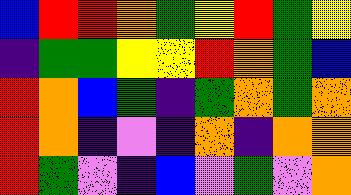[["blue", "red", "red", "orange", "green", "yellow", "red", "green", "yellow"], ["indigo", "green", "green", "yellow", "yellow", "red", "orange", "green", "blue"], ["red", "orange", "blue", "green", "indigo", "green", "orange", "green", "orange"], ["red", "orange", "indigo", "violet", "indigo", "orange", "indigo", "orange", "orange"], ["red", "green", "violet", "indigo", "blue", "violet", "green", "violet", "orange"]]